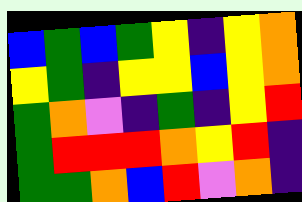[["blue", "green", "blue", "green", "yellow", "indigo", "yellow", "orange"], ["yellow", "green", "indigo", "yellow", "yellow", "blue", "yellow", "orange"], ["green", "orange", "violet", "indigo", "green", "indigo", "yellow", "red"], ["green", "red", "red", "red", "orange", "yellow", "red", "indigo"], ["green", "green", "orange", "blue", "red", "violet", "orange", "indigo"]]